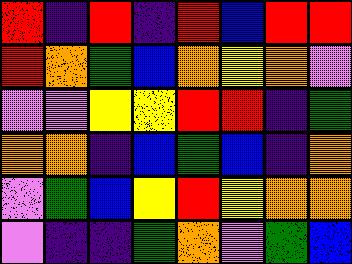[["red", "indigo", "red", "indigo", "red", "blue", "red", "red"], ["red", "orange", "green", "blue", "orange", "yellow", "orange", "violet"], ["violet", "violet", "yellow", "yellow", "red", "red", "indigo", "green"], ["orange", "orange", "indigo", "blue", "green", "blue", "indigo", "orange"], ["violet", "green", "blue", "yellow", "red", "yellow", "orange", "orange"], ["violet", "indigo", "indigo", "green", "orange", "violet", "green", "blue"]]